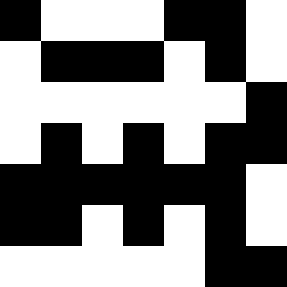[["black", "white", "white", "white", "black", "black", "white"], ["white", "black", "black", "black", "white", "black", "white"], ["white", "white", "white", "white", "white", "white", "black"], ["white", "black", "white", "black", "white", "black", "black"], ["black", "black", "black", "black", "black", "black", "white"], ["black", "black", "white", "black", "white", "black", "white"], ["white", "white", "white", "white", "white", "black", "black"]]